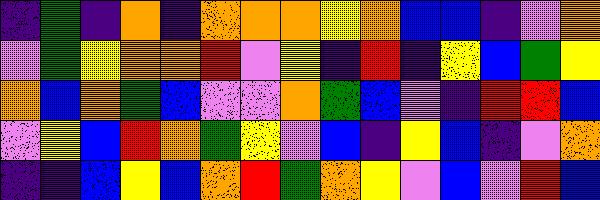[["indigo", "green", "indigo", "orange", "indigo", "orange", "orange", "orange", "yellow", "orange", "blue", "blue", "indigo", "violet", "orange"], ["violet", "green", "yellow", "orange", "orange", "red", "violet", "yellow", "indigo", "red", "indigo", "yellow", "blue", "green", "yellow"], ["orange", "blue", "orange", "green", "blue", "violet", "violet", "orange", "green", "blue", "violet", "indigo", "red", "red", "blue"], ["violet", "yellow", "blue", "red", "orange", "green", "yellow", "violet", "blue", "indigo", "yellow", "blue", "indigo", "violet", "orange"], ["indigo", "indigo", "blue", "yellow", "blue", "orange", "red", "green", "orange", "yellow", "violet", "blue", "violet", "red", "blue"]]